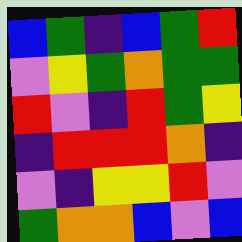[["blue", "green", "indigo", "blue", "green", "red"], ["violet", "yellow", "green", "orange", "green", "green"], ["red", "violet", "indigo", "red", "green", "yellow"], ["indigo", "red", "red", "red", "orange", "indigo"], ["violet", "indigo", "yellow", "yellow", "red", "violet"], ["green", "orange", "orange", "blue", "violet", "blue"]]